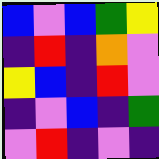[["blue", "violet", "blue", "green", "yellow"], ["indigo", "red", "indigo", "orange", "violet"], ["yellow", "blue", "indigo", "red", "violet"], ["indigo", "violet", "blue", "indigo", "green"], ["violet", "red", "indigo", "violet", "indigo"]]